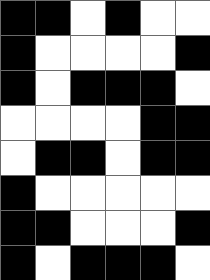[["black", "black", "white", "black", "white", "white"], ["black", "white", "white", "white", "white", "black"], ["black", "white", "black", "black", "black", "white"], ["white", "white", "white", "white", "black", "black"], ["white", "black", "black", "white", "black", "black"], ["black", "white", "white", "white", "white", "white"], ["black", "black", "white", "white", "white", "black"], ["black", "white", "black", "black", "black", "white"]]